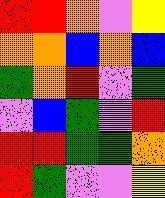[["red", "red", "orange", "violet", "yellow"], ["orange", "orange", "blue", "orange", "blue"], ["green", "orange", "red", "violet", "green"], ["violet", "blue", "green", "violet", "red"], ["red", "red", "green", "green", "orange"], ["red", "green", "violet", "violet", "yellow"]]